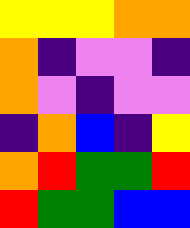[["yellow", "yellow", "yellow", "orange", "orange"], ["orange", "indigo", "violet", "violet", "indigo"], ["orange", "violet", "indigo", "violet", "violet"], ["indigo", "orange", "blue", "indigo", "yellow"], ["orange", "red", "green", "green", "red"], ["red", "green", "green", "blue", "blue"]]